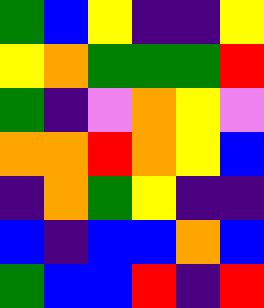[["green", "blue", "yellow", "indigo", "indigo", "yellow"], ["yellow", "orange", "green", "green", "green", "red"], ["green", "indigo", "violet", "orange", "yellow", "violet"], ["orange", "orange", "red", "orange", "yellow", "blue"], ["indigo", "orange", "green", "yellow", "indigo", "indigo"], ["blue", "indigo", "blue", "blue", "orange", "blue"], ["green", "blue", "blue", "red", "indigo", "red"]]